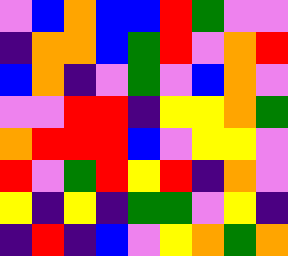[["violet", "blue", "orange", "blue", "blue", "red", "green", "violet", "violet"], ["indigo", "orange", "orange", "blue", "green", "red", "violet", "orange", "red"], ["blue", "orange", "indigo", "violet", "green", "violet", "blue", "orange", "violet"], ["violet", "violet", "red", "red", "indigo", "yellow", "yellow", "orange", "green"], ["orange", "red", "red", "red", "blue", "violet", "yellow", "yellow", "violet"], ["red", "violet", "green", "red", "yellow", "red", "indigo", "orange", "violet"], ["yellow", "indigo", "yellow", "indigo", "green", "green", "violet", "yellow", "indigo"], ["indigo", "red", "indigo", "blue", "violet", "yellow", "orange", "green", "orange"]]